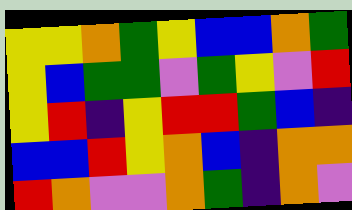[["yellow", "yellow", "orange", "green", "yellow", "blue", "blue", "orange", "green"], ["yellow", "blue", "green", "green", "violet", "green", "yellow", "violet", "red"], ["yellow", "red", "indigo", "yellow", "red", "red", "green", "blue", "indigo"], ["blue", "blue", "red", "yellow", "orange", "blue", "indigo", "orange", "orange"], ["red", "orange", "violet", "violet", "orange", "green", "indigo", "orange", "violet"]]